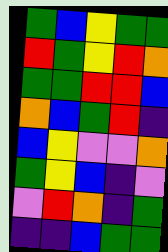[["green", "blue", "yellow", "green", "green"], ["red", "green", "yellow", "red", "orange"], ["green", "green", "red", "red", "blue"], ["orange", "blue", "green", "red", "indigo"], ["blue", "yellow", "violet", "violet", "orange"], ["green", "yellow", "blue", "indigo", "violet"], ["violet", "red", "orange", "indigo", "green"], ["indigo", "indigo", "blue", "green", "green"]]